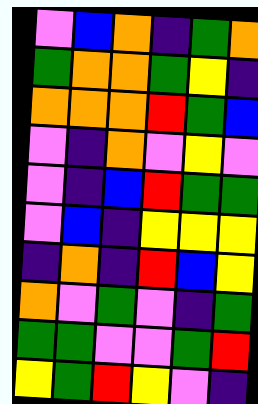[["violet", "blue", "orange", "indigo", "green", "orange"], ["green", "orange", "orange", "green", "yellow", "indigo"], ["orange", "orange", "orange", "red", "green", "blue"], ["violet", "indigo", "orange", "violet", "yellow", "violet"], ["violet", "indigo", "blue", "red", "green", "green"], ["violet", "blue", "indigo", "yellow", "yellow", "yellow"], ["indigo", "orange", "indigo", "red", "blue", "yellow"], ["orange", "violet", "green", "violet", "indigo", "green"], ["green", "green", "violet", "violet", "green", "red"], ["yellow", "green", "red", "yellow", "violet", "indigo"]]